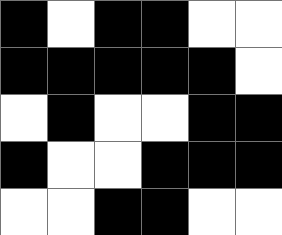[["black", "white", "black", "black", "white", "white"], ["black", "black", "black", "black", "black", "white"], ["white", "black", "white", "white", "black", "black"], ["black", "white", "white", "black", "black", "black"], ["white", "white", "black", "black", "white", "white"]]